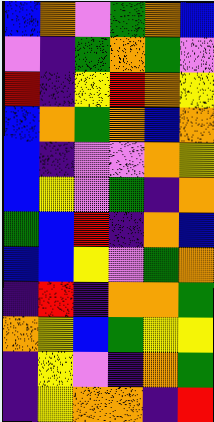[["blue", "orange", "violet", "green", "orange", "blue"], ["violet", "indigo", "green", "orange", "green", "violet"], ["red", "indigo", "yellow", "red", "orange", "yellow"], ["blue", "orange", "green", "orange", "blue", "orange"], ["blue", "indigo", "violet", "violet", "orange", "yellow"], ["blue", "yellow", "violet", "green", "indigo", "orange"], ["green", "blue", "red", "indigo", "orange", "blue"], ["blue", "blue", "yellow", "violet", "green", "orange"], ["indigo", "red", "indigo", "orange", "orange", "green"], ["orange", "yellow", "blue", "green", "yellow", "yellow"], ["indigo", "yellow", "violet", "indigo", "orange", "green"], ["indigo", "yellow", "orange", "orange", "indigo", "red"]]